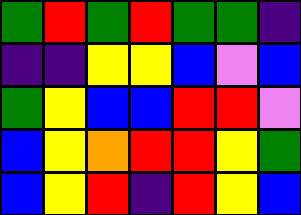[["green", "red", "green", "red", "green", "green", "indigo"], ["indigo", "indigo", "yellow", "yellow", "blue", "violet", "blue"], ["green", "yellow", "blue", "blue", "red", "red", "violet"], ["blue", "yellow", "orange", "red", "red", "yellow", "green"], ["blue", "yellow", "red", "indigo", "red", "yellow", "blue"]]